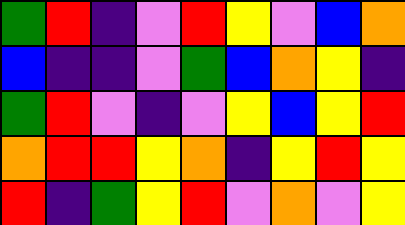[["green", "red", "indigo", "violet", "red", "yellow", "violet", "blue", "orange"], ["blue", "indigo", "indigo", "violet", "green", "blue", "orange", "yellow", "indigo"], ["green", "red", "violet", "indigo", "violet", "yellow", "blue", "yellow", "red"], ["orange", "red", "red", "yellow", "orange", "indigo", "yellow", "red", "yellow"], ["red", "indigo", "green", "yellow", "red", "violet", "orange", "violet", "yellow"]]